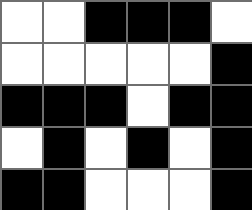[["white", "white", "black", "black", "black", "white"], ["white", "white", "white", "white", "white", "black"], ["black", "black", "black", "white", "black", "black"], ["white", "black", "white", "black", "white", "black"], ["black", "black", "white", "white", "white", "black"]]